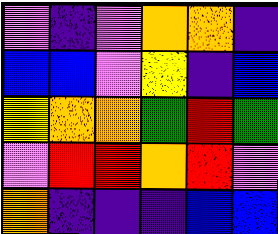[["violet", "indigo", "violet", "orange", "orange", "indigo"], ["blue", "blue", "violet", "yellow", "indigo", "blue"], ["yellow", "orange", "orange", "green", "red", "green"], ["violet", "red", "red", "orange", "red", "violet"], ["orange", "indigo", "indigo", "indigo", "blue", "blue"]]